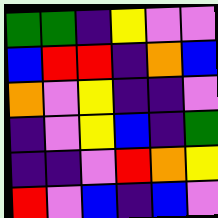[["green", "green", "indigo", "yellow", "violet", "violet"], ["blue", "red", "red", "indigo", "orange", "blue"], ["orange", "violet", "yellow", "indigo", "indigo", "violet"], ["indigo", "violet", "yellow", "blue", "indigo", "green"], ["indigo", "indigo", "violet", "red", "orange", "yellow"], ["red", "violet", "blue", "indigo", "blue", "violet"]]